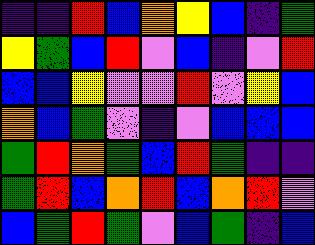[["indigo", "indigo", "red", "blue", "orange", "yellow", "blue", "indigo", "green"], ["yellow", "green", "blue", "red", "violet", "blue", "indigo", "violet", "red"], ["blue", "blue", "yellow", "violet", "violet", "red", "violet", "yellow", "blue"], ["orange", "blue", "green", "violet", "indigo", "violet", "blue", "blue", "blue"], ["green", "red", "orange", "green", "blue", "red", "green", "indigo", "indigo"], ["green", "red", "blue", "orange", "red", "blue", "orange", "red", "violet"], ["blue", "green", "red", "green", "violet", "blue", "green", "indigo", "blue"]]